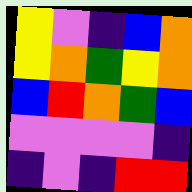[["yellow", "violet", "indigo", "blue", "orange"], ["yellow", "orange", "green", "yellow", "orange"], ["blue", "red", "orange", "green", "blue"], ["violet", "violet", "violet", "violet", "indigo"], ["indigo", "violet", "indigo", "red", "red"]]